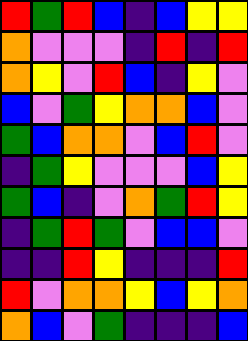[["red", "green", "red", "blue", "indigo", "blue", "yellow", "yellow"], ["orange", "violet", "violet", "violet", "indigo", "red", "indigo", "red"], ["orange", "yellow", "violet", "red", "blue", "indigo", "yellow", "violet"], ["blue", "violet", "green", "yellow", "orange", "orange", "blue", "violet"], ["green", "blue", "orange", "orange", "violet", "blue", "red", "violet"], ["indigo", "green", "yellow", "violet", "violet", "violet", "blue", "yellow"], ["green", "blue", "indigo", "violet", "orange", "green", "red", "yellow"], ["indigo", "green", "red", "green", "violet", "blue", "blue", "violet"], ["indigo", "indigo", "red", "yellow", "indigo", "indigo", "indigo", "red"], ["red", "violet", "orange", "orange", "yellow", "blue", "yellow", "orange"], ["orange", "blue", "violet", "green", "indigo", "indigo", "indigo", "blue"]]